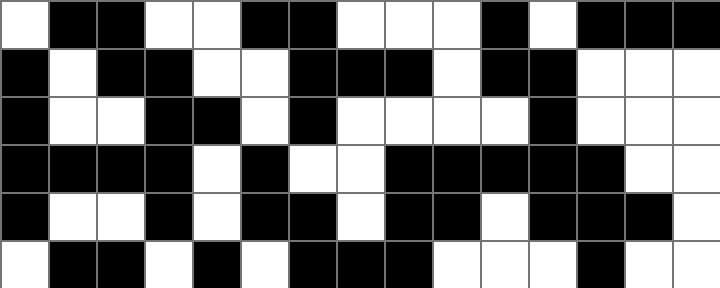[["white", "black", "black", "white", "white", "black", "black", "white", "white", "white", "black", "white", "black", "black", "black"], ["black", "white", "black", "black", "white", "white", "black", "black", "black", "white", "black", "black", "white", "white", "white"], ["black", "white", "white", "black", "black", "white", "black", "white", "white", "white", "white", "black", "white", "white", "white"], ["black", "black", "black", "black", "white", "black", "white", "white", "black", "black", "black", "black", "black", "white", "white"], ["black", "white", "white", "black", "white", "black", "black", "white", "black", "black", "white", "black", "black", "black", "white"], ["white", "black", "black", "white", "black", "white", "black", "black", "black", "white", "white", "white", "black", "white", "white"]]